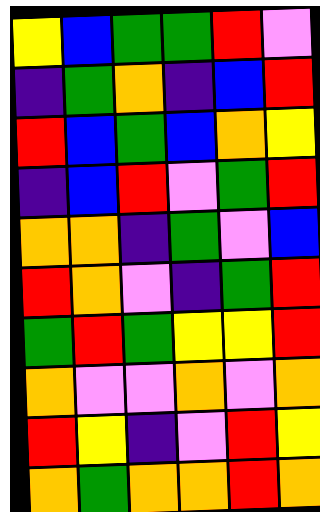[["yellow", "blue", "green", "green", "red", "violet"], ["indigo", "green", "orange", "indigo", "blue", "red"], ["red", "blue", "green", "blue", "orange", "yellow"], ["indigo", "blue", "red", "violet", "green", "red"], ["orange", "orange", "indigo", "green", "violet", "blue"], ["red", "orange", "violet", "indigo", "green", "red"], ["green", "red", "green", "yellow", "yellow", "red"], ["orange", "violet", "violet", "orange", "violet", "orange"], ["red", "yellow", "indigo", "violet", "red", "yellow"], ["orange", "green", "orange", "orange", "red", "orange"]]